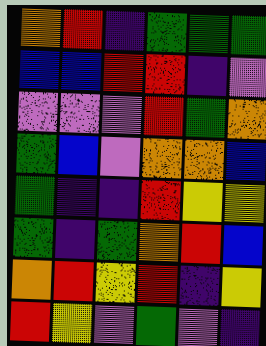[["orange", "red", "indigo", "green", "green", "green"], ["blue", "blue", "red", "red", "indigo", "violet"], ["violet", "violet", "violet", "red", "green", "orange"], ["green", "blue", "violet", "orange", "orange", "blue"], ["green", "indigo", "indigo", "red", "yellow", "yellow"], ["green", "indigo", "green", "orange", "red", "blue"], ["orange", "red", "yellow", "red", "indigo", "yellow"], ["red", "yellow", "violet", "green", "violet", "indigo"]]